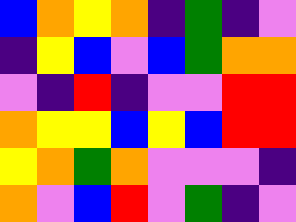[["blue", "orange", "yellow", "orange", "indigo", "green", "indigo", "violet"], ["indigo", "yellow", "blue", "violet", "blue", "green", "orange", "orange"], ["violet", "indigo", "red", "indigo", "violet", "violet", "red", "red"], ["orange", "yellow", "yellow", "blue", "yellow", "blue", "red", "red"], ["yellow", "orange", "green", "orange", "violet", "violet", "violet", "indigo"], ["orange", "violet", "blue", "red", "violet", "green", "indigo", "violet"]]